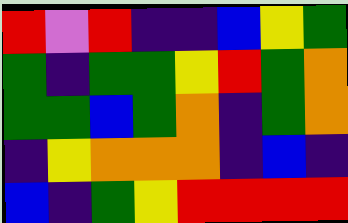[["red", "violet", "red", "indigo", "indigo", "blue", "yellow", "green"], ["green", "indigo", "green", "green", "yellow", "red", "green", "orange"], ["green", "green", "blue", "green", "orange", "indigo", "green", "orange"], ["indigo", "yellow", "orange", "orange", "orange", "indigo", "blue", "indigo"], ["blue", "indigo", "green", "yellow", "red", "red", "red", "red"]]